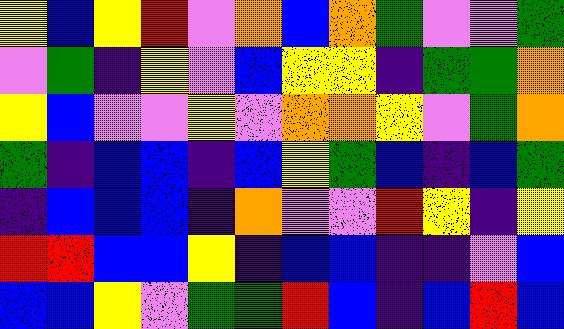[["yellow", "blue", "yellow", "red", "violet", "orange", "blue", "orange", "green", "violet", "violet", "green"], ["violet", "green", "indigo", "yellow", "violet", "blue", "yellow", "yellow", "indigo", "green", "green", "orange"], ["yellow", "blue", "violet", "violet", "yellow", "violet", "orange", "orange", "yellow", "violet", "green", "orange"], ["green", "indigo", "blue", "blue", "indigo", "blue", "yellow", "green", "blue", "indigo", "blue", "green"], ["indigo", "blue", "blue", "blue", "indigo", "orange", "violet", "violet", "red", "yellow", "indigo", "yellow"], ["red", "red", "blue", "blue", "yellow", "indigo", "blue", "blue", "indigo", "indigo", "violet", "blue"], ["blue", "blue", "yellow", "violet", "green", "green", "red", "blue", "indigo", "blue", "red", "blue"]]